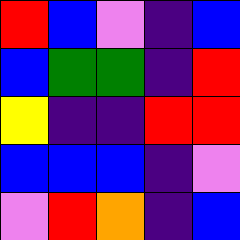[["red", "blue", "violet", "indigo", "blue"], ["blue", "green", "green", "indigo", "red"], ["yellow", "indigo", "indigo", "red", "red"], ["blue", "blue", "blue", "indigo", "violet"], ["violet", "red", "orange", "indigo", "blue"]]